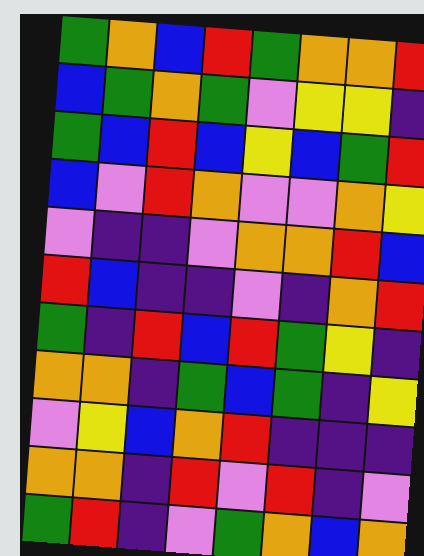[["green", "orange", "blue", "red", "green", "orange", "orange", "red"], ["blue", "green", "orange", "green", "violet", "yellow", "yellow", "indigo"], ["green", "blue", "red", "blue", "yellow", "blue", "green", "red"], ["blue", "violet", "red", "orange", "violet", "violet", "orange", "yellow"], ["violet", "indigo", "indigo", "violet", "orange", "orange", "red", "blue"], ["red", "blue", "indigo", "indigo", "violet", "indigo", "orange", "red"], ["green", "indigo", "red", "blue", "red", "green", "yellow", "indigo"], ["orange", "orange", "indigo", "green", "blue", "green", "indigo", "yellow"], ["violet", "yellow", "blue", "orange", "red", "indigo", "indigo", "indigo"], ["orange", "orange", "indigo", "red", "violet", "red", "indigo", "violet"], ["green", "red", "indigo", "violet", "green", "orange", "blue", "orange"]]